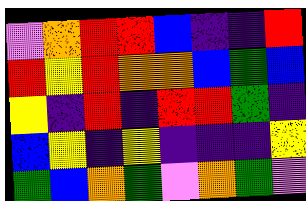[["violet", "orange", "red", "red", "blue", "indigo", "indigo", "red"], ["red", "yellow", "red", "orange", "orange", "blue", "green", "blue"], ["yellow", "indigo", "red", "indigo", "red", "red", "green", "indigo"], ["blue", "yellow", "indigo", "yellow", "indigo", "indigo", "indigo", "yellow"], ["green", "blue", "orange", "green", "violet", "orange", "green", "violet"]]